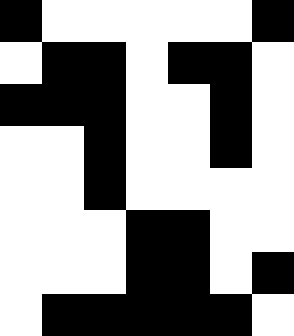[["black", "white", "white", "white", "white", "white", "black"], ["white", "black", "black", "white", "black", "black", "white"], ["black", "black", "black", "white", "white", "black", "white"], ["white", "white", "black", "white", "white", "black", "white"], ["white", "white", "black", "white", "white", "white", "white"], ["white", "white", "white", "black", "black", "white", "white"], ["white", "white", "white", "black", "black", "white", "black"], ["white", "black", "black", "black", "black", "black", "white"]]